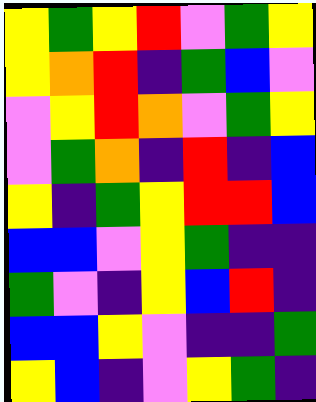[["yellow", "green", "yellow", "red", "violet", "green", "yellow"], ["yellow", "orange", "red", "indigo", "green", "blue", "violet"], ["violet", "yellow", "red", "orange", "violet", "green", "yellow"], ["violet", "green", "orange", "indigo", "red", "indigo", "blue"], ["yellow", "indigo", "green", "yellow", "red", "red", "blue"], ["blue", "blue", "violet", "yellow", "green", "indigo", "indigo"], ["green", "violet", "indigo", "yellow", "blue", "red", "indigo"], ["blue", "blue", "yellow", "violet", "indigo", "indigo", "green"], ["yellow", "blue", "indigo", "violet", "yellow", "green", "indigo"]]